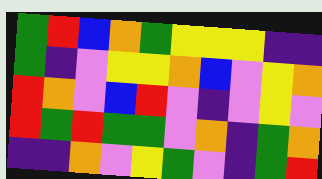[["green", "red", "blue", "orange", "green", "yellow", "yellow", "yellow", "indigo", "indigo"], ["green", "indigo", "violet", "yellow", "yellow", "orange", "blue", "violet", "yellow", "orange"], ["red", "orange", "violet", "blue", "red", "violet", "indigo", "violet", "yellow", "violet"], ["red", "green", "red", "green", "green", "violet", "orange", "indigo", "green", "orange"], ["indigo", "indigo", "orange", "violet", "yellow", "green", "violet", "indigo", "green", "red"]]